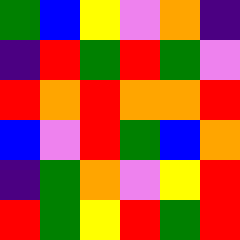[["green", "blue", "yellow", "violet", "orange", "indigo"], ["indigo", "red", "green", "red", "green", "violet"], ["red", "orange", "red", "orange", "orange", "red"], ["blue", "violet", "red", "green", "blue", "orange"], ["indigo", "green", "orange", "violet", "yellow", "red"], ["red", "green", "yellow", "red", "green", "red"]]